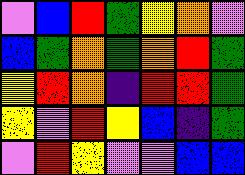[["violet", "blue", "red", "green", "yellow", "orange", "violet"], ["blue", "green", "orange", "green", "orange", "red", "green"], ["yellow", "red", "orange", "indigo", "red", "red", "green"], ["yellow", "violet", "red", "yellow", "blue", "indigo", "green"], ["violet", "red", "yellow", "violet", "violet", "blue", "blue"]]